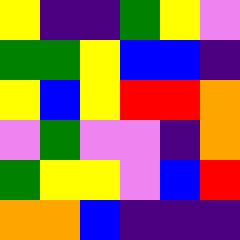[["yellow", "indigo", "indigo", "green", "yellow", "violet"], ["green", "green", "yellow", "blue", "blue", "indigo"], ["yellow", "blue", "yellow", "red", "red", "orange"], ["violet", "green", "violet", "violet", "indigo", "orange"], ["green", "yellow", "yellow", "violet", "blue", "red"], ["orange", "orange", "blue", "indigo", "indigo", "indigo"]]